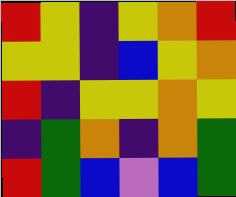[["red", "yellow", "indigo", "yellow", "orange", "red"], ["yellow", "yellow", "indigo", "blue", "yellow", "orange"], ["red", "indigo", "yellow", "yellow", "orange", "yellow"], ["indigo", "green", "orange", "indigo", "orange", "green"], ["red", "green", "blue", "violet", "blue", "green"]]